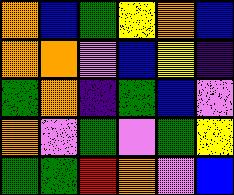[["orange", "blue", "green", "yellow", "orange", "blue"], ["orange", "orange", "violet", "blue", "yellow", "indigo"], ["green", "orange", "indigo", "green", "blue", "violet"], ["orange", "violet", "green", "violet", "green", "yellow"], ["green", "green", "red", "orange", "violet", "blue"]]